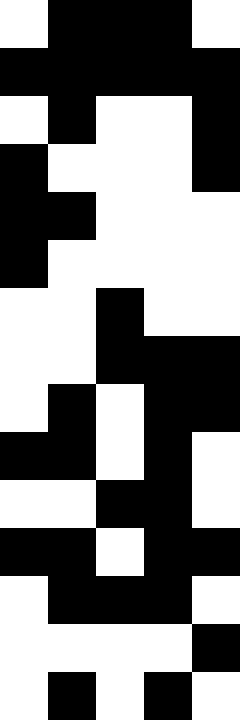[["white", "black", "black", "black", "white"], ["black", "black", "black", "black", "black"], ["white", "black", "white", "white", "black"], ["black", "white", "white", "white", "black"], ["black", "black", "white", "white", "white"], ["black", "white", "white", "white", "white"], ["white", "white", "black", "white", "white"], ["white", "white", "black", "black", "black"], ["white", "black", "white", "black", "black"], ["black", "black", "white", "black", "white"], ["white", "white", "black", "black", "white"], ["black", "black", "white", "black", "black"], ["white", "black", "black", "black", "white"], ["white", "white", "white", "white", "black"], ["white", "black", "white", "black", "white"]]